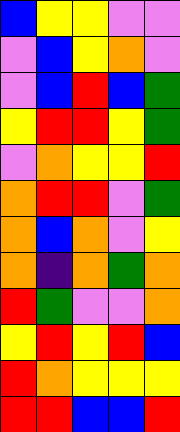[["blue", "yellow", "yellow", "violet", "violet"], ["violet", "blue", "yellow", "orange", "violet"], ["violet", "blue", "red", "blue", "green"], ["yellow", "red", "red", "yellow", "green"], ["violet", "orange", "yellow", "yellow", "red"], ["orange", "red", "red", "violet", "green"], ["orange", "blue", "orange", "violet", "yellow"], ["orange", "indigo", "orange", "green", "orange"], ["red", "green", "violet", "violet", "orange"], ["yellow", "red", "yellow", "red", "blue"], ["red", "orange", "yellow", "yellow", "yellow"], ["red", "red", "blue", "blue", "red"]]